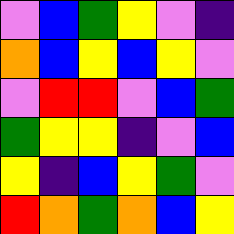[["violet", "blue", "green", "yellow", "violet", "indigo"], ["orange", "blue", "yellow", "blue", "yellow", "violet"], ["violet", "red", "red", "violet", "blue", "green"], ["green", "yellow", "yellow", "indigo", "violet", "blue"], ["yellow", "indigo", "blue", "yellow", "green", "violet"], ["red", "orange", "green", "orange", "blue", "yellow"]]